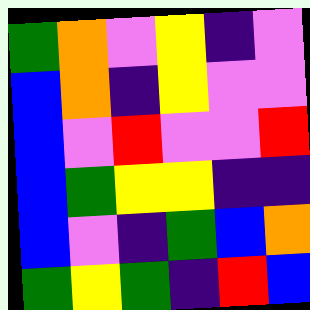[["green", "orange", "violet", "yellow", "indigo", "violet"], ["blue", "orange", "indigo", "yellow", "violet", "violet"], ["blue", "violet", "red", "violet", "violet", "red"], ["blue", "green", "yellow", "yellow", "indigo", "indigo"], ["blue", "violet", "indigo", "green", "blue", "orange"], ["green", "yellow", "green", "indigo", "red", "blue"]]